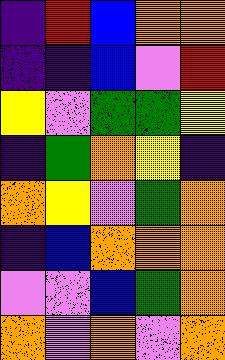[["indigo", "red", "blue", "orange", "orange"], ["indigo", "indigo", "blue", "violet", "red"], ["yellow", "violet", "green", "green", "yellow"], ["indigo", "green", "orange", "yellow", "indigo"], ["orange", "yellow", "violet", "green", "orange"], ["indigo", "blue", "orange", "orange", "orange"], ["violet", "violet", "blue", "green", "orange"], ["orange", "violet", "orange", "violet", "orange"]]